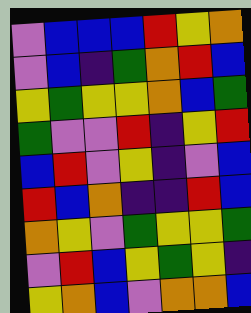[["violet", "blue", "blue", "blue", "red", "yellow", "orange"], ["violet", "blue", "indigo", "green", "orange", "red", "blue"], ["yellow", "green", "yellow", "yellow", "orange", "blue", "green"], ["green", "violet", "violet", "red", "indigo", "yellow", "red"], ["blue", "red", "violet", "yellow", "indigo", "violet", "blue"], ["red", "blue", "orange", "indigo", "indigo", "red", "blue"], ["orange", "yellow", "violet", "green", "yellow", "yellow", "green"], ["violet", "red", "blue", "yellow", "green", "yellow", "indigo"], ["yellow", "orange", "blue", "violet", "orange", "orange", "blue"]]